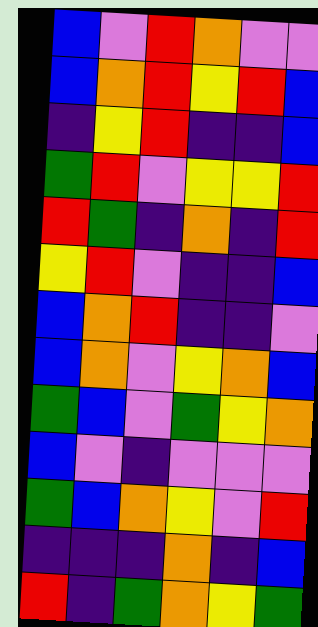[["blue", "violet", "red", "orange", "violet", "violet"], ["blue", "orange", "red", "yellow", "red", "blue"], ["indigo", "yellow", "red", "indigo", "indigo", "blue"], ["green", "red", "violet", "yellow", "yellow", "red"], ["red", "green", "indigo", "orange", "indigo", "red"], ["yellow", "red", "violet", "indigo", "indigo", "blue"], ["blue", "orange", "red", "indigo", "indigo", "violet"], ["blue", "orange", "violet", "yellow", "orange", "blue"], ["green", "blue", "violet", "green", "yellow", "orange"], ["blue", "violet", "indigo", "violet", "violet", "violet"], ["green", "blue", "orange", "yellow", "violet", "red"], ["indigo", "indigo", "indigo", "orange", "indigo", "blue"], ["red", "indigo", "green", "orange", "yellow", "green"]]